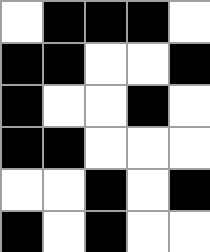[["white", "black", "black", "black", "white"], ["black", "black", "white", "white", "black"], ["black", "white", "white", "black", "white"], ["black", "black", "white", "white", "white"], ["white", "white", "black", "white", "black"], ["black", "white", "black", "white", "white"]]